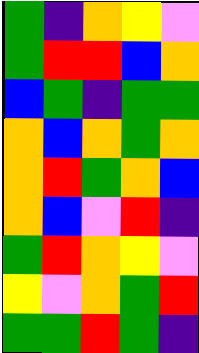[["green", "indigo", "orange", "yellow", "violet"], ["green", "red", "red", "blue", "orange"], ["blue", "green", "indigo", "green", "green"], ["orange", "blue", "orange", "green", "orange"], ["orange", "red", "green", "orange", "blue"], ["orange", "blue", "violet", "red", "indigo"], ["green", "red", "orange", "yellow", "violet"], ["yellow", "violet", "orange", "green", "red"], ["green", "green", "red", "green", "indigo"]]